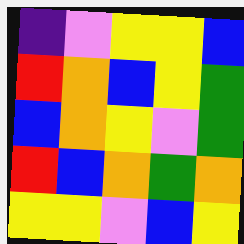[["indigo", "violet", "yellow", "yellow", "blue"], ["red", "orange", "blue", "yellow", "green"], ["blue", "orange", "yellow", "violet", "green"], ["red", "blue", "orange", "green", "orange"], ["yellow", "yellow", "violet", "blue", "yellow"]]